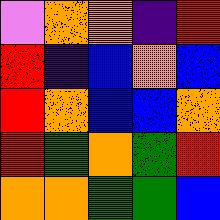[["violet", "orange", "orange", "indigo", "red"], ["red", "indigo", "blue", "orange", "blue"], ["red", "orange", "blue", "blue", "orange"], ["red", "green", "orange", "green", "red"], ["orange", "orange", "green", "green", "blue"]]